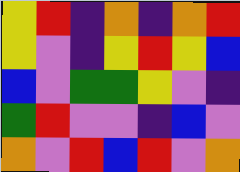[["yellow", "red", "indigo", "orange", "indigo", "orange", "red"], ["yellow", "violet", "indigo", "yellow", "red", "yellow", "blue"], ["blue", "violet", "green", "green", "yellow", "violet", "indigo"], ["green", "red", "violet", "violet", "indigo", "blue", "violet"], ["orange", "violet", "red", "blue", "red", "violet", "orange"]]